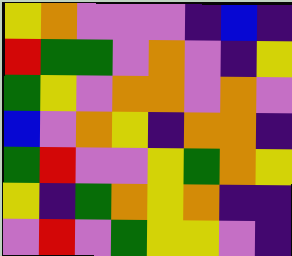[["yellow", "orange", "violet", "violet", "violet", "indigo", "blue", "indigo"], ["red", "green", "green", "violet", "orange", "violet", "indigo", "yellow"], ["green", "yellow", "violet", "orange", "orange", "violet", "orange", "violet"], ["blue", "violet", "orange", "yellow", "indigo", "orange", "orange", "indigo"], ["green", "red", "violet", "violet", "yellow", "green", "orange", "yellow"], ["yellow", "indigo", "green", "orange", "yellow", "orange", "indigo", "indigo"], ["violet", "red", "violet", "green", "yellow", "yellow", "violet", "indigo"]]